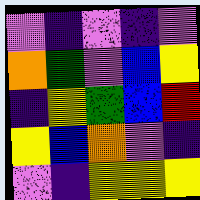[["violet", "indigo", "violet", "indigo", "violet"], ["orange", "green", "violet", "blue", "yellow"], ["indigo", "yellow", "green", "blue", "red"], ["yellow", "blue", "orange", "violet", "indigo"], ["violet", "indigo", "yellow", "yellow", "yellow"]]